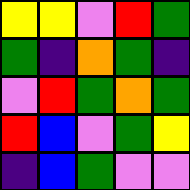[["yellow", "yellow", "violet", "red", "green"], ["green", "indigo", "orange", "green", "indigo"], ["violet", "red", "green", "orange", "green"], ["red", "blue", "violet", "green", "yellow"], ["indigo", "blue", "green", "violet", "violet"]]